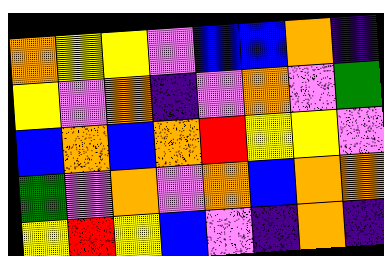[["orange", "yellow", "yellow", "violet", "blue", "blue", "orange", "indigo"], ["yellow", "violet", "orange", "indigo", "violet", "orange", "violet", "green"], ["blue", "orange", "blue", "orange", "red", "yellow", "yellow", "violet"], ["green", "violet", "orange", "violet", "orange", "blue", "orange", "orange"], ["yellow", "red", "yellow", "blue", "violet", "indigo", "orange", "indigo"]]